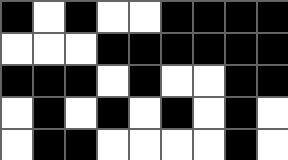[["black", "white", "black", "white", "white", "black", "black", "black", "black"], ["white", "white", "white", "black", "black", "black", "black", "black", "black"], ["black", "black", "black", "white", "black", "white", "white", "black", "black"], ["white", "black", "white", "black", "white", "black", "white", "black", "white"], ["white", "black", "black", "white", "white", "white", "white", "black", "white"]]